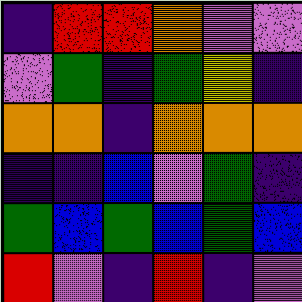[["indigo", "red", "red", "orange", "violet", "violet"], ["violet", "green", "indigo", "green", "yellow", "indigo"], ["orange", "orange", "indigo", "orange", "orange", "orange"], ["indigo", "indigo", "blue", "violet", "green", "indigo"], ["green", "blue", "green", "blue", "green", "blue"], ["red", "violet", "indigo", "red", "indigo", "violet"]]